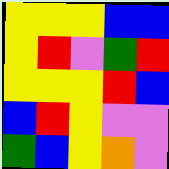[["yellow", "yellow", "yellow", "blue", "blue"], ["yellow", "red", "violet", "green", "red"], ["yellow", "yellow", "yellow", "red", "blue"], ["blue", "red", "yellow", "violet", "violet"], ["green", "blue", "yellow", "orange", "violet"]]